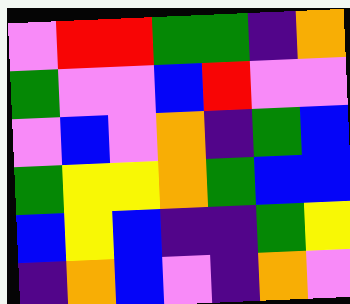[["violet", "red", "red", "green", "green", "indigo", "orange"], ["green", "violet", "violet", "blue", "red", "violet", "violet"], ["violet", "blue", "violet", "orange", "indigo", "green", "blue"], ["green", "yellow", "yellow", "orange", "green", "blue", "blue"], ["blue", "yellow", "blue", "indigo", "indigo", "green", "yellow"], ["indigo", "orange", "blue", "violet", "indigo", "orange", "violet"]]